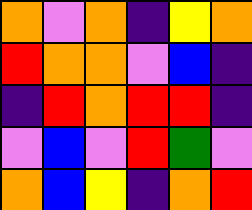[["orange", "violet", "orange", "indigo", "yellow", "orange"], ["red", "orange", "orange", "violet", "blue", "indigo"], ["indigo", "red", "orange", "red", "red", "indigo"], ["violet", "blue", "violet", "red", "green", "violet"], ["orange", "blue", "yellow", "indigo", "orange", "red"]]